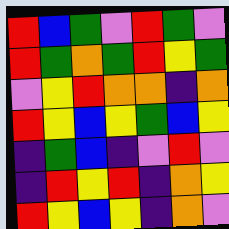[["red", "blue", "green", "violet", "red", "green", "violet"], ["red", "green", "orange", "green", "red", "yellow", "green"], ["violet", "yellow", "red", "orange", "orange", "indigo", "orange"], ["red", "yellow", "blue", "yellow", "green", "blue", "yellow"], ["indigo", "green", "blue", "indigo", "violet", "red", "violet"], ["indigo", "red", "yellow", "red", "indigo", "orange", "yellow"], ["red", "yellow", "blue", "yellow", "indigo", "orange", "violet"]]